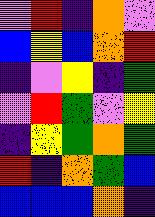[["violet", "red", "indigo", "orange", "violet"], ["blue", "yellow", "blue", "orange", "red"], ["indigo", "violet", "yellow", "indigo", "green"], ["violet", "red", "green", "violet", "yellow"], ["indigo", "yellow", "green", "orange", "green"], ["red", "indigo", "orange", "green", "blue"], ["blue", "blue", "blue", "orange", "indigo"]]